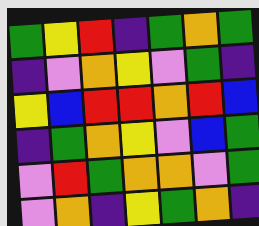[["green", "yellow", "red", "indigo", "green", "orange", "green"], ["indigo", "violet", "orange", "yellow", "violet", "green", "indigo"], ["yellow", "blue", "red", "red", "orange", "red", "blue"], ["indigo", "green", "orange", "yellow", "violet", "blue", "green"], ["violet", "red", "green", "orange", "orange", "violet", "green"], ["violet", "orange", "indigo", "yellow", "green", "orange", "indigo"]]